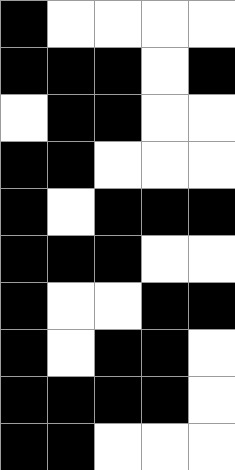[["black", "white", "white", "white", "white"], ["black", "black", "black", "white", "black"], ["white", "black", "black", "white", "white"], ["black", "black", "white", "white", "white"], ["black", "white", "black", "black", "black"], ["black", "black", "black", "white", "white"], ["black", "white", "white", "black", "black"], ["black", "white", "black", "black", "white"], ["black", "black", "black", "black", "white"], ["black", "black", "white", "white", "white"]]